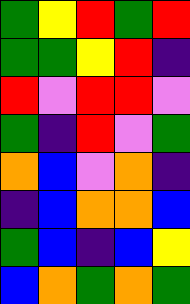[["green", "yellow", "red", "green", "red"], ["green", "green", "yellow", "red", "indigo"], ["red", "violet", "red", "red", "violet"], ["green", "indigo", "red", "violet", "green"], ["orange", "blue", "violet", "orange", "indigo"], ["indigo", "blue", "orange", "orange", "blue"], ["green", "blue", "indigo", "blue", "yellow"], ["blue", "orange", "green", "orange", "green"]]